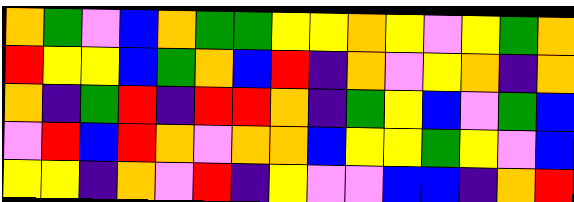[["orange", "green", "violet", "blue", "orange", "green", "green", "yellow", "yellow", "orange", "yellow", "violet", "yellow", "green", "orange"], ["red", "yellow", "yellow", "blue", "green", "orange", "blue", "red", "indigo", "orange", "violet", "yellow", "orange", "indigo", "orange"], ["orange", "indigo", "green", "red", "indigo", "red", "red", "orange", "indigo", "green", "yellow", "blue", "violet", "green", "blue"], ["violet", "red", "blue", "red", "orange", "violet", "orange", "orange", "blue", "yellow", "yellow", "green", "yellow", "violet", "blue"], ["yellow", "yellow", "indigo", "orange", "violet", "red", "indigo", "yellow", "violet", "violet", "blue", "blue", "indigo", "orange", "red"]]